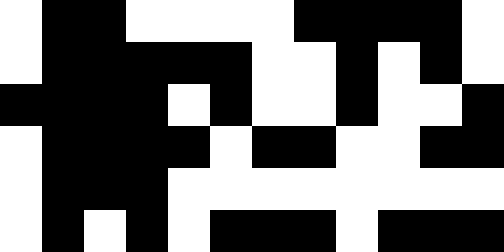[["white", "black", "black", "white", "white", "white", "white", "black", "black", "black", "black", "white"], ["white", "black", "black", "black", "black", "black", "white", "white", "black", "white", "black", "white"], ["black", "black", "black", "black", "white", "black", "white", "white", "black", "white", "white", "black"], ["white", "black", "black", "black", "black", "white", "black", "black", "white", "white", "black", "black"], ["white", "black", "black", "black", "white", "white", "white", "white", "white", "white", "white", "white"], ["white", "black", "white", "black", "white", "black", "black", "black", "white", "black", "black", "black"]]